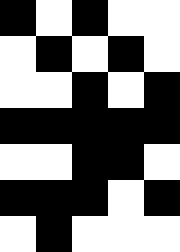[["black", "white", "black", "white", "white"], ["white", "black", "white", "black", "white"], ["white", "white", "black", "white", "black"], ["black", "black", "black", "black", "black"], ["white", "white", "black", "black", "white"], ["black", "black", "black", "white", "black"], ["white", "black", "white", "white", "white"]]